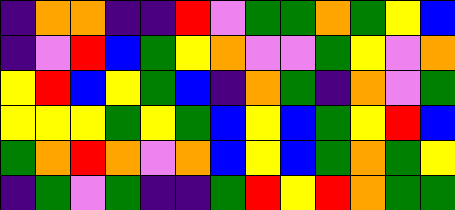[["indigo", "orange", "orange", "indigo", "indigo", "red", "violet", "green", "green", "orange", "green", "yellow", "blue"], ["indigo", "violet", "red", "blue", "green", "yellow", "orange", "violet", "violet", "green", "yellow", "violet", "orange"], ["yellow", "red", "blue", "yellow", "green", "blue", "indigo", "orange", "green", "indigo", "orange", "violet", "green"], ["yellow", "yellow", "yellow", "green", "yellow", "green", "blue", "yellow", "blue", "green", "yellow", "red", "blue"], ["green", "orange", "red", "orange", "violet", "orange", "blue", "yellow", "blue", "green", "orange", "green", "yellow"], ["indigo", "green", "violet", "green", "indigo", "indigo", "green", "red", "yellow", "red", "orange", "green", "green"]]